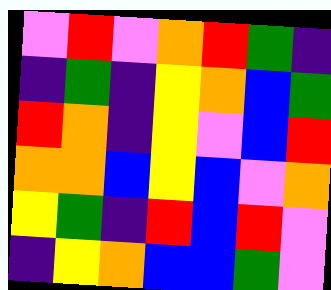[["violet", "red", "violet", "orange", "red", "green", "indigo"], ["indigo", "green", "indigo", "yellow", "orange", "blue", "green"], ["red", "orange", "indigo", "yellow", "violet", "blue", "red"], ["orange", "orange", "blue", "yellow", "blue", "violet", "orange"], ["yellow", "green", "indigo", "red", "blue", "red", "violet"], ["indigo", "yellow", "orange", "blue", "blue", "green", "violet"]]